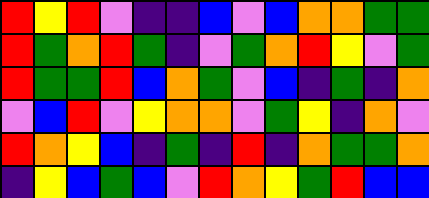[["red", "yellow", "red", "violet", "indigo", "indigo", "blue", "violet", "blue", "orange", "orange", "green", "green"], ["red", "green", "orange", "red", "green", "indigo", "violet", "green", "orange", "red", "yellow", "violet", "green"], ["red", "green", "green", "red", "blue", "orange", "green", "violet", "blue", "indigo", "green", "indigo", "orange"], ["violet", "blue", "red", "violet", "yellow", "orange", "orange", "violet", "green", "yellow", "indigo", "orange", "violet"], ["red", "orange", "yellow", "blue", "indigo", "green", "indigo", "red", "indigo", "orange", "green", "green", "orange"], ["indigo", "yellow", "blue", "green", "blue", "violet", "red", "orange", "yellow", "green", "red", "blue", "blue"]]